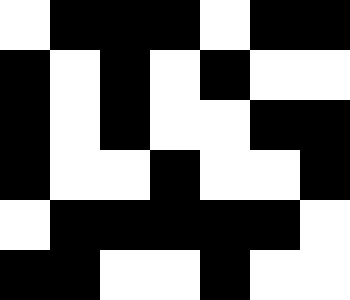[["white", "black", "black", "black", "white", "black", "black"], ["black", "white", "black", "white", "black", "white", "white"], ["black", "white", "black", "white", "white", "black", "black"], ["black", "white", "white", "black", "white", "white", "black"], ["white", "black", "black", "black", "black", "black", "white"], ["black", "black", "white", "white", "black", "white", "white"]]